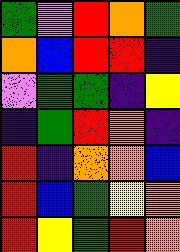[["green", "violet", "red", "orange", "green"], ["orange", "blue", "red", "red", "indigo"], ["violet", "green", "green", "indigo", "yellow"], ["indigo", "green", "red", "orange", "indigo"], ["red", "indigo", "orange", "orange", "blue"], ["red", "blue", "green", "yellow", "orange"], ["red", "yellow", "green", "red", "orange"]]